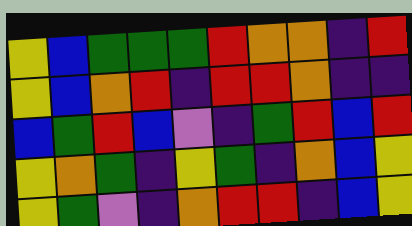[["yellow", "blue", "green", "green", "green", "red", "orange", "orange", "indigo", "red"], ["yellow", "blue", "orange", "red", "indigo", "red", "red", "orange", "indigo", "indigo"], ["blue", "green", "red", "blue", "violet", "indigo", "green", "red", "blue", "red"], ["yellow", "orange", "green", "indigo", "yellow", "green", "indigo", "orange", "blue", "yellow"], ["yellow", "green", "violet", "indigo", "orange", "red", "red", "indigo", "blue", "yellow"]]